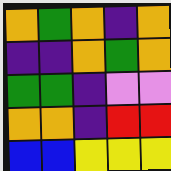[["orange", "green", "orange", "indigo", "orange"], ["indigo", "indigo", "orange", "green", "orange"], ["green", "green", "indigo", "violet", "violet"], ["orange", "orange", "indigo", "red", "red"], ["blue", "blue", "yellow", "yellow", "yellow"]]